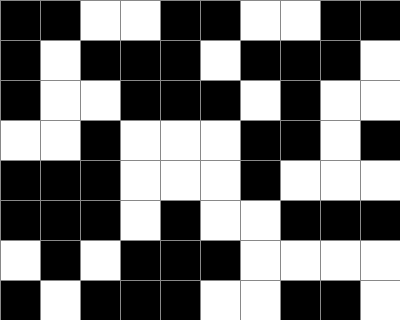[["black", "black", "white", "white", "black", "black", "white", "white", "black", "black"], ["black", "white", "black", "black", "black", "white", "black", "black", "black", "white"], ["black", "white", "white", "black", "black", "black", "white", "black", "white", "white"], ["white", "white", "black", "white", "white", "white", "black", "black", "white", "black"], ["black", "black", "black", "white", "white", "white", "black", "white", "white", "white"], ["black", "black", "black", "white", "black", "white", "white", "black", "black", "black"], ["white", "black", "white", "black", "black", "black", "white", "white", "white", "white"], ["black", "white", "black", "black", "black", "white", "white", "black", "black", "white"]]